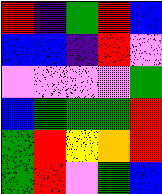[["red", "indigo", "green", "red", "blue"], ["blue", "blue", "indigo", "red", "violet"], ["violet", "violet", "violet", "violet", "green"], ["blue", "green", "green", "green", "red"], ["green", "red", "yellow", "orange", "red"], ["green", "red", "violet", "green", "blue"]]